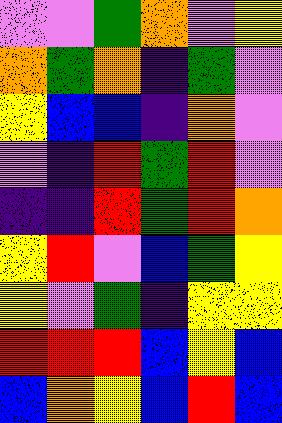[["violet", "violet", "green", "orange", "violet", "yellow"], ["orange", "green", "orange", "indigo", "green", "violet"], ["yellow", "blue", "blue", "indigo", "orange", "violet"], ["violet", "indigo", "red", "green", "red", "violet"], ["indigo", "indigo", "red", "green", "red", "orange"], ["yellow", "red", "violet", "blue", "green", "yellow"], ["yellow", "violet", "green", "indigo", "yellow", "yellow"], ["red", "red", "red", "blue", "yellow", "blue"], ["blue", "orange", "yellow", "blue", "red", "blue"]]